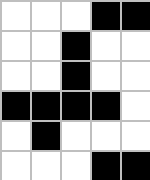[["white", "white", "white", "black", "black"], ["white", "white", "black", "white", "white"], ["white", "white", "black", "white", "white"], ["black", "black", "black", "black", "white"], ["white", "black", "white", "white", "white"], ["white", "white", "white", "black", "black"]]